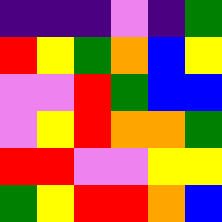[["indigo", "indigo", "indigo", "violet", "indigo", "green"], ["red", "yellow", "green", "orange", "blue", "yellow"], ["violet", "violet", "red", "green", "blue", "blue"], ["violet", "yellow", "red", "orange", "orange", "green"], ["red", "red", "violet", "violet", "yellow", "yellow"], ["green", "yellow", "red", "red", "orange", "blue"]]